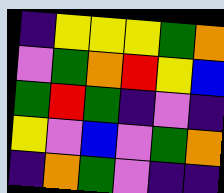[["indigo", "yellow", "yellow", "yellow", "green", "orange"], ["violet", "green", "orange", "red", "yellow", "blue"], ["green", "red", "green", "indigo", "violet", "indigo"], ["yellow", "violet", "blue", "violet", "green", "orange"], ["indigo", "orange", "green", "violet", "indigo", "indigo"]]